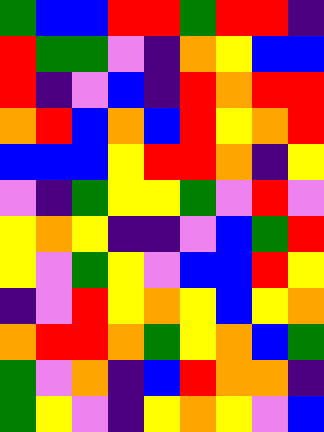[["green", "blue", "blue", "red", "red", "green", "red", "red", "indigo"], ["red", "green", "green", "violet", "indigo", "orange", "yellow", "blue", "blue"], ["red", "indigo", "violet", "blue", "indigo", "red", "orange", "red", "red"], ["orange", "red", "blue", "orange", "blue", "red", "yellow", "orange", "red"], ["blue", "blue", "blue", "yellow", "red", "red", "orange", "indigo", "yellow"], ["violet", "indigo", "green", "yellow", "yellow", "green", "violet", "red", "violet"], ["yellow", "orange", "yellow", "indigo", "indigo", "violet", "blue", "green", "red"], ["yellow", "violet", "green", "yellow", "violet", "blue", "blue", "red", "yellow"], ["indigo", "violet", "red", "yellow", "orange", "yellow", "blue", "yellow", "orange"], ["orange", "red", "red", "orange", "green", "yellow", "orange", "blue", "green"], ["green", "violet", "orange", "indigo", "blue", "red", "orange", "orange", "indigo"], ["green", "yellow", "violet", "indigo", "yellow", "orange", "yellow", "violet", "blue"]]